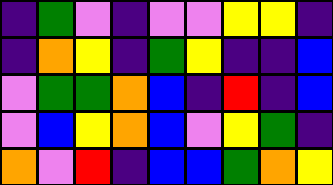[["indigo", "green", "violet", "indigo", "violet", "violet", "yellow", "yellow", "indigo"], ["indigo", "orange", "yellow", "indigo", "green", "yellow", "indigo", "indigo", "blue"], ["violet", "green", "green", "orange", "blue", "indigo", "red", "indigo", "blue"], ["violet", "blue", "yellow", "orange", "blue", "violet", "yellow", "green", "indigo"], ["orange", "violet", "red", "indigo", "blue", "blue", "green", "orange", "yellow"]]